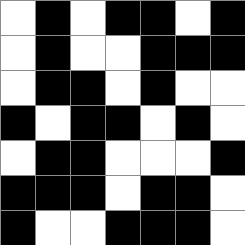[["white", "black", "white", "black", "black", "white", "black"], ["white", "black", "white", "white", "black", "black", "black"], ["white", "black", "black", "white", "black", "white", "white"], ["black", "white", "black", "black", "white", "black", "white"], ["white", "black", "black", "white", "white", "white", "black"], ["black", "black", "black", "white", "black", "black", "white"], ["black", "white", "white", "black", "black", "black", "white"]]